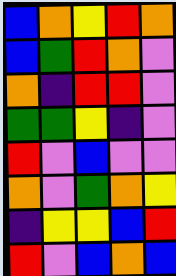[["blue", "orange", "yellow", "red", "orange"], ["blue", "green", "red", "orange", "violet"], ["orange", "indigo", "red", "red", "violet"], ["green", "green", "yellow", "indigo", "violet"], ["red", "violet", "blue", "violet", "violet"], ["orange", "violet", "green", "orange", "yellow"], ["indigo", "yellow", "yellow", "blue", "red"], ["red", "violet", "blue", "orange", "blue"]]